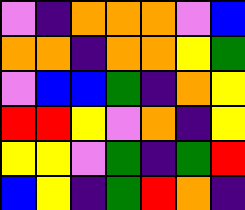[["violet", "indigo", "orange", "orange", "orange", "violet", "blue"], ["orange", "orange", "indigo", "orange", "orange", "yellow", "green"], ["violet", "blue", "blue", "green", "indigo", "orange", "yellow"], ["red", "red", "yellow", "violet", "orange", "indigo", "yellow"], ["yellow", "yellow", "violet", "green", "indigo", "green", "red"], ["blue", "yellow", "indigo", "green", "red", "orange", "indigo"]]